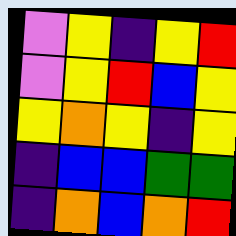[["violet", "yellow", "indigo", "yellow", "red"], ["violet", "yellow", "red", "blue", "yellow"], ["yellow", "orange", "yellow", "indigo", "yellow"], ["indigo", "blue", "blue", "green", "green"], ["indigo", "orange", "blue", "orange", "red"]]